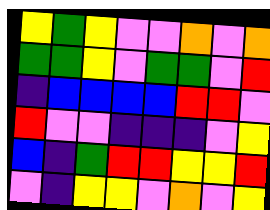[["yellow", "green", "yellow", "violet", "violet", "orange", "violet", "orange"], ["green", "green", "yellow", "violet", "green", "green", "violet", "red"], ["indigo", "blue", "blue", "blue", "blue", "red", "red", "violet"], ["red", "violet", "violet", "indigo", "indigo", "indigo", "violet", "yellow"], ["blue", "indigo", "green", "red", "red", "yellow", "yellow", "red"], ["violet", "indigo", "yellow", "yellow", "violet", "orange", "violet", "yellow"]]